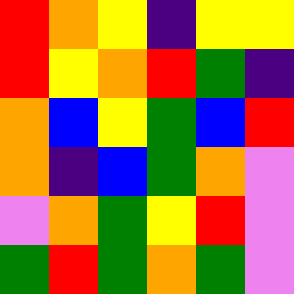[["red", "orange", "yellow", "indigo", "yellow", "yellow"], ["red", "yellow", "orange", "red", "green", "indigo"], ["orange", "blue", "yellow", "green", "blue", "red"], ["orange", "indigo", "blue", "green", "orange", "violet"], ["violet", "orange", "green", "yellow", "red", "violet"], ["green", "red", "green", "orange", "green", "violet"]]